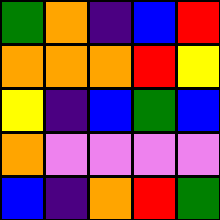[["green", "orange", "indigo", "blue", "red"], ["orange", "orange", "orange", "red", "yellow"], ["yellow", "indigo", "blue", "green", "blue"], ["orange", "violet", "violet", "violet", "violet"], ["blue", "indigo", "orange", "red", "green"]]